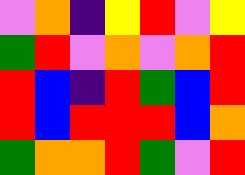[["violet", "orange", "indigo", "yellow", "red", "violet", "yellow"], ["green", "red", "violet", "orange", "violet", "orange", "red"], ["red", "blue", "indigo", "red", "green", "blue", "red"], ["red", "blue", "red", "red", "red", "blue", "orange"], ["green", "orange", "orange", "red", "green", "violet", "red"]]